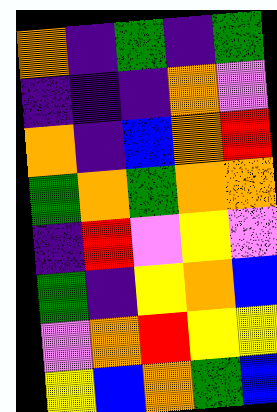[["orange", "indigo", "green", "indigo", "green"], ["indigo", "indigo", "indigo", "orange", "violet"], ["orange", "indigo", "blue", "orange", "red"], ["green", "orange", "green", "orange", "orange"], ["indigo", "red", "violet", "yellow", "violet"], ["green", "indigo", "yellow", "orange", "blue"], ["violet", "orange", "red", "yellow", "yellow"], ["yellow", "blue", "orange", "green", "blue"]]